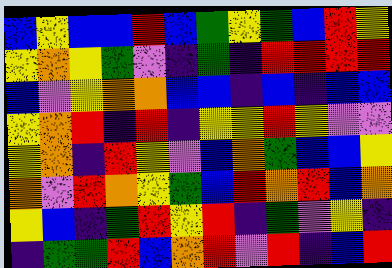[["blue", "yellow", "blue", "blue", "red", "blue", "green", "yellow", "green", "blue", "red", "yellow"], ["yellow", "orange", "yellow", "green", "violet", "indigo", "green", "indigo", "red", "red", "red", "red"], ["blue", "violet", "yellow", "orange", "orange", "blue", "blue", "indigo", "blue", "indigo", "blue", "blue"], ["yellow", "orange", "red", "indigo", "red", "indigo", "yellow", "yellow", "red", "yellow", "violet", "violet"], ["yellow", "orange", "indigo", "red", "yellow", "violet", "blue", "orange", "green", "blue", "blue", "yellow"], ["orange", "violet", "red", "orange", "yellow", "green", "blue", "red", "orange", "red", "blue", "orange"], ["yellow", "blue", "indigo", "green", "red", "yellow", "red", "indigo", "green", "violet", "yellow", "indigo"], ["indigo", "green", "green", "red", "blue", "orange", "red", "violet", "red", "indigo", "blue", "red"]]